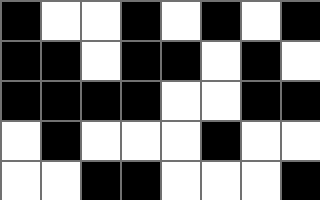[["black", "white", "white", "black", "white", "black", "white", "black"], ["black", "black", "white", "black", "black", "white", "black", "white"], ["black", "black", "black", "black", "white", "white", "black", "black"], ["white", "black", "white", "white", "white", "black", "white", "white"], ["white", "white", "black", "black", "white", "white", "white", "black"]]